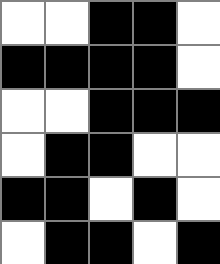[["white", "white", "black", "black", "white"], ["black", "black", "black", "black", "white"], ["white", "white", "black", "black", "black"], ["white", "black", "black", "white", "white"], ["black", "black", "white", "black", "white"], ["white", "black", "black", "white", "black"]]